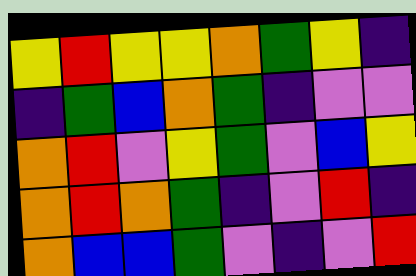[["yellow", "red", "yellow", "yellow", "orange", "green", "yellow", "indigo"], ["indigo", "green", "blue", "orange", "green", "indigo", "violet", "violet"], ["orange", "red", "violet", "yellow", "green", "violet", "blue", "yellow"], ["orange", "red", "orange", "green", "indigo", "violet", "red", "indigo"], ["orange", "blue", "blue", "green", "violet", "indigo", "violet", "red"]]